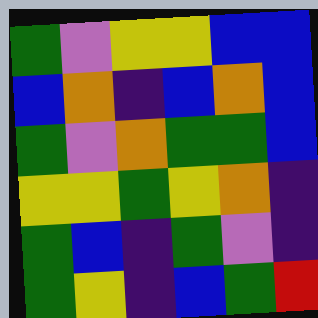[["green", "violet", "yellow", "yellow", "blue", "blue"], ["blue", "orange", "indigo", "blue", "orange", "blue"], ["green", "violet", "orange", "green", "green", "blue"], ["yellow", "yellow", "green", "yellow", "orange", "indigo"], ["green", "blue", "indigo", "green", "violet", "indigo"], ["green", "yellow", "indigo", "blue", "green", "red"]]